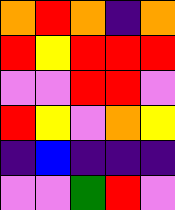[["orange", "red", "orange", "indigo", "orange"], ["red", "yellow", "red", "red", "red"], ["violet", "violet", "red", "red", "violet"], ["red", "yellow", "violet", "orange", "yellow"], ["indigo", "blue", "indigo", "indigo", "indigo"], ["violet", "violet", "green", "red", "violet"]]